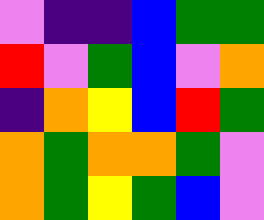[["violet", "indigo", "indigo", "blue", "green", "green"], ["red", "violet", "green", "blue", "violet", "orange"], ["indigo", "orange", "yellow", "blue", "red", "green"], ["orange", "green", "orange", "orange", "green", "violet"], ["orange", "green", "yellow", "green", "blue", "violet"]]